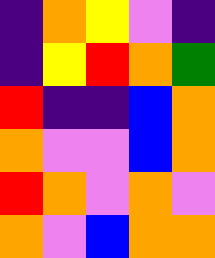[["indigo", "orange", "yellow", "violet", "indigo"], ["indigo", "yellow", "red", "orange", "green"], ["red", "indigo", "indigo", "blue", "orange"], ["orange", "violet", "violet", "blue", "orange"], ["red", "orange", "violet", "orange", "violet"], ["orange", "violet", "blue", "orange", "orange"]]